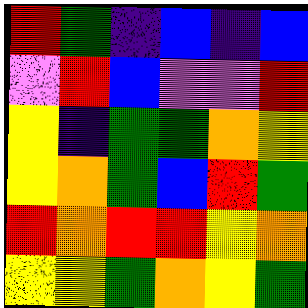[["red", "green", "indigo", "blue", "indigo", "blue"], ["violet", "red", "blue", "violet", "violet", "red"], ["yellow", "indigo", "green", "green", "orange", "yellow"], ["yellow", "orange", "green", "blue", "red", "green"], ["red", "orange", "red", "red", "yellow", "orange"], ["yellow", "yellow", "green", "orange", "yellow", "green"]]